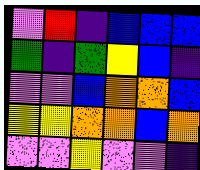[["violet", "red", "indigo", "blue", "blue", "blue"], ["green", "indigo", "green", "yellow", "blue", "indigo"], ["violet", "violet", "blue", "orange", "orange", "blue"], ["yellow", "yellow", "orange", "orange", "blue", "orange"], ["violet", "violet", "yellow", "violet", "violet", "indigo"]]